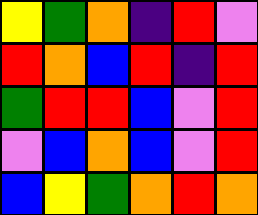[["yellow", "green", "orange", "indigo", "red", "violet"], ["red", "orange", "blue", "red", "indigo", "red"], ["green", "red", "red", "blue", "violet", "red"], ["violet", "blue", "orange", "blue", "violet", "red"], ["blue", "yellow", "green", "orange", "red", "orange"]]